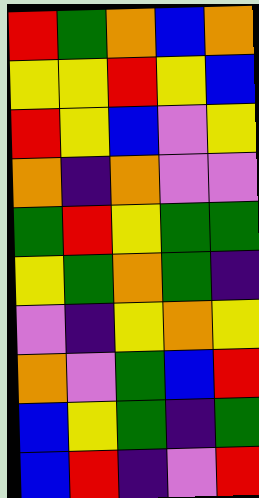[["red", "green", "orange", "blue", "orange"], ["yellow", "yellow", "red", "yellow", "blue"], ["red", "yellow", "blue", "violet", "yellow"], ["orange", "indigo", "orange", "violet", "violet"], ["green", "red", "yellow", "green", "green"], ["yellow", "green", "orange", "green", "indigo"], ["violet", "indigo", "yellow", "orange", "yellow"], ["orange", "violet", "green", "blue", "red"], ["blue", "yellow", "green", "indigo", "green"], ["blue", "red", "indigo", "violet", "red"]]